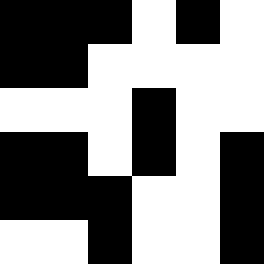[["black", "black", "black", "white", "black", "white"], ["black", "black", "white", "white", "white", "white"], ["white", "white", "white", "black", "white", "white"], ["black", "black", "white", "black", "white", "black"], ["black", "black", "black", "white", "white", "black"], ["white", "white", "black", "white", "white", "black"]]